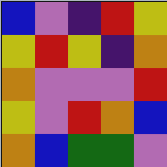[["blue", "violet", "indigo", "red", "yellow"], ["yellow", "red", "yellow", "indigo", "orange"], ["orange", "violet", "violet", "violet", "red"], ["yellow", "violet", "red", "orange", "blue"], ["orange", "blue", "green", "green", "violet"]]